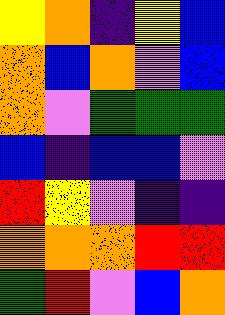[["yellow", "orange", "indigo", "yellow", "blue"], ["orange", "blue", "orange", "violet", "blue"], ["orange", "violet", "green", "green", "green"], ["blue", "indigo", "blue", "blue", "violet"], ["red", "yellow", "violet", "indigo", "indigo"], ["orange", "orange", "orange", "red", "red"], ["green", "red", "violet", "blue", "orange"]]